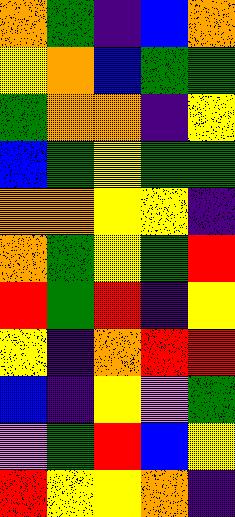[["orange", "green", "indigo", "blue", "orange"], ["yellow", "orange", "blue", "green", "green"], ["green", "orange", "orange", "indigo", "yellow"], ["blue", "green", "yellow", "green", "green"], ["orange", "orange", "yellow", "yellow", "indigo"], ["orange", "green", "yellow", "green", "red"], ["red", "green", "red", "indigo", "yellow"], ["yellow", "indigo", "orange", "red", "red"], ["blue", "indigo", "yellow", "violet", "green"], ["violet", "green", "red", "blue", "yellow"], ["red", "yellow", "yellow", "orange", "indigo"]]